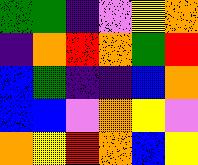[["green", "green", "indigo", "violet", "yellow", "orange"], ["indigo", "orange", "red", "orange", "green", "red"], ["blue", "green", "indigo", "indigo", "blue", "orange"], ["blue", "blue", "violet", "orange", "yellow", "violet"], ["orange", "yellow", "red", "orange", "blue", "yellow"]]